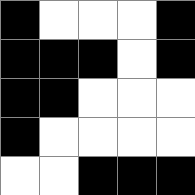[["black", "white", "white", "white", "black"], ["black", "black", "black", "white", "black"], ["black", "black", "white", "white", "white"], ["black", "white", "white", "white", "white"], ["white", "white", "black", "black", "black"]]